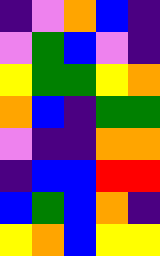[["indigo", "violet", "orange", "blue", "indigo"], ["violet", "green", "blue", "violet", "indigo"], ["yellow", "green", "green", "yellow", "orange"], ["orange", "blue", "indigo", "green", "green"], ["violet", "indigo", "indigo", "orange", "orange"], ["indigo", "blue", "blue", "red", "red"], ["blue", "green", "blue", "orange", "indigo"], ["yellow", "orange", "blue", "yellow", "yellow"]]